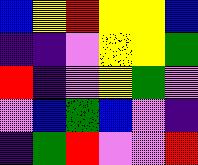[["blue", "yellow", "red", "yellow", "yellow", "blue"], ["indigo", "indigo", "violet", "yellow", "yellow", "green"], ["red", "indigo", "violet", "yellow", "green", "violet"], ["violet", "blue", "green", "blue", "violet", "indigo"], ["indigo", "green", "red", "violet", "violet", "red"]]